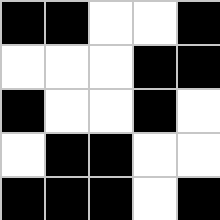[["black", "black", "white", "white", "black"], ["white", "white", "white", "black", "black"], ["black", "white", "white", "black", "white"], ["white", "black", "black", "white", "white"], ["black", "black", "black", "white", "black"]]